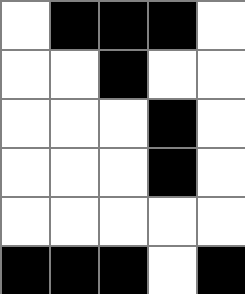[["white", "black", "black", "black", "white"], ["white", "white", "black", "white", "white"], ["white", "white", "white", "black", "white"], ["white", "white", "white", "black", "white"], ["white", "white", "white", "white", "white"], ["black", "black", "black", "white", "black"]]